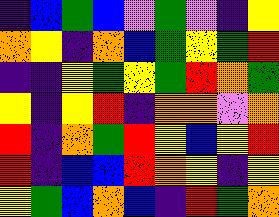[["indigo", "blue", "green", "blue", "violet", "green", "violet", "indigo", "yellow"], ["orange", "yellow", "indigo", "orange", "blue", "green", "yellow", "green", "red"], ["indigo", "indigo", "yellow", "green", "yellow", "green", "red", "orange", "green"], ["yellow", "indigo", "yellow", "red", "indigo", "orange", "orange", "violet", "orange"], ["red", "indigo", "orange", "green", "red", "yellow", "blue", "yellow", "red"], ["red", "indigo", "blue", "blue", "red", "orange", "yellow", "indigo", "yellow"], ["yellow", "green", "blue", "orange", "blue", "indigo", "red", "green", "orange"]]